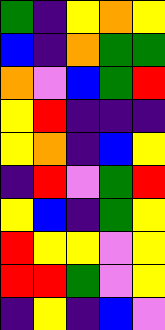[["green", "indigo", "yellow", "orange", "yellow"], ["blue", "indigo", "orange", "green", "green"], ["orange", "violet", "blue", "green", "red"], ["yellow", "red", "indigo", "indigo", "indigo"], ["yellow", "orange", "indigo", "blue", "yellow"], ["indigo", "red", "violet", "green", "red"], ["yellow", "blue", "indigo", "green", "yellow"], ["red", "yellow", "yellow", "violet", "yellow"], ["red", "red", "green", "violet", "yellow"], ["indigo", "yellow", "indigo", "blue", "violet"]]